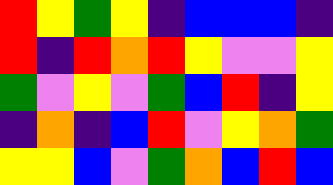[["red", "yellow", "green", "yellow", "indigo", "blue", "blue", "blue", "indigo"], ["red", "indigo", "red", "orange", "red", "yellow", "violet", "violet", "yellow"], ["green", "violet", "yellow", "violet", "green", "blue", "red", "indigo", "yellow"], ["indigo", "orange", "indigo", "blue", "red", "violet", "yellow", "orange", "green"], ["yellow", "yellow", "blue", "violet", "green", "orange", "blue", "red", "blue"]]